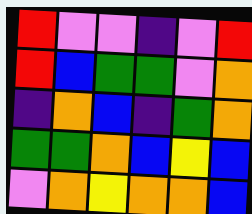[["red", "violet", "violet", "indigo", "violet", "red"], ["red", "blue", "green", "green", "violet", "orange"], ["indigo", "orange", "blue", "indigo", "green", "orange"], ["green", "green", "orange", "blue", "yellow", "blue"], ["violet", "orange", "yellow", "orange", "orange", "blue"]]